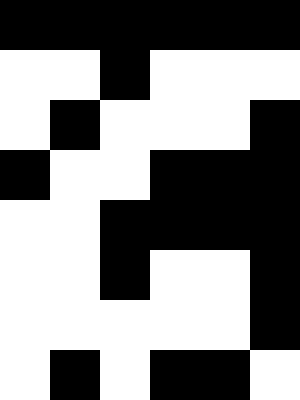[["black", "black", "black", "black", "black", "black"], ["white", "white", "black", "white", "white", "white"], ["white", "black", "white", "white", "white", "black"], ["black", "white", "white", "black", "black", "black"], ["white", "white", "black", "black", "black", "black"], ["white", "white", "black", "white", "white", "black"], ["white", "white", "white", "white", "white", "black"], ["white", "black", "white", "black", "black", "white"]]